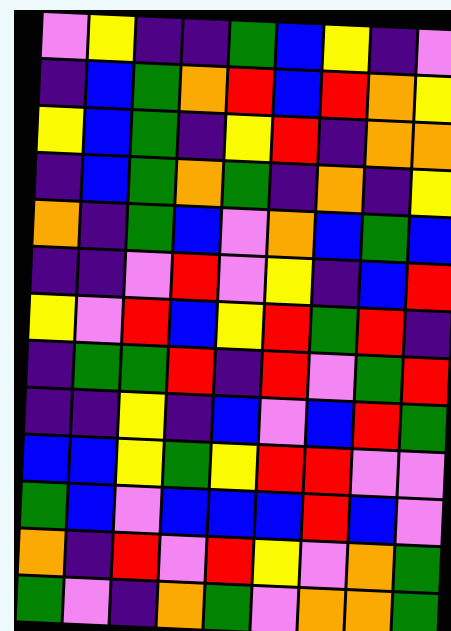[["violet", "yellow", "indigo", "indigo", "green", "blue", "yellow", "indigo", "violet"], ["indigo", "blue", "green", "orange", "red", "blue", "red", "orange", "yellow"], ["yellow", "blue", "green", "indigo", "yellow", "red", "indigo", "orange", "orange"], ["indigo", "blue", "green", "orange", "green", "indigo", "orange", "indigo", "yellow"], ["orange", "indigo", "green", "blue", "violet", "orange", "blue", "green", "blue"], ["indigo", "indigo", "violet", "red", "violet", "yellow", "indigo", "blue", "red"], ["yellow", "violet", "red", "blue", "yellow", "red", "green", "red", "indigo"], ["indigo", "green", "green", "red", "indigo", "red", "violet", "green", "red"], ["indigo", "indigo", "yellow", "indigo", "blue", "violet", "blue", "red", "green"], ["blue", "blue", "yellow", "green", "yellow", "red", "red", "violet", "violet"], ["green", "blue", "violet", "blue", "blue", "blue", "red", "blue", "violet"], ["orange", "indigo", "red", "violet", "red", "yellow", "violet", "orange", "green"], ["green", "violet", "indigo", "orange", "green", "violet", "orange", "orange", "green"]]